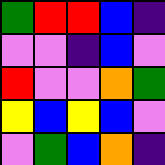[["green", "red", "red", "blue", "indigo"], ["violet", "violet", "indigo", "blue", "violet"], ["red", "violet", "violet", "orange", "green"], ["yellow", "blue", "yellow", "blue", "violet"], ["violet", "green", "blue", "orange", "indigo"]]